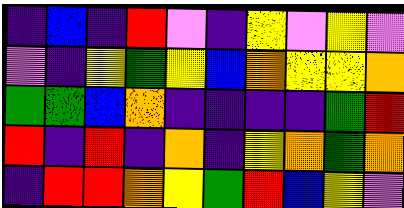[["indigo", "blue", "indigo", "red", "violet", "indigo", "yellow", "violet", "yellow", "violet"], ["violet", "indigo", "yellow", "green", "yellow", "blue", "orange", "yellow", "yellow", "orange"], ["green", "green", "blue", "orange", "indigo", "indigo", "indigo", "indigo", "green", "red"], ["red", "indigo", "red", "indigo", "orange", "indigo", "yellow", "orange", "green", "orange"], ["indigo", "red", "red", "orange", "yellow", "green", "red", "blue", "yellow", "violet"]]